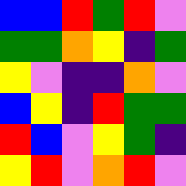[["blue", "blue", "red", "green", "red", "violet"], ["green", "green", "orange", "yellow", "indigo", "green"], ["yellow", "violet", "indigo", "indigo", "orange", "violet"], ["blue", "yellow", "indigo", "red", "green", "green"], ["red", "blue", "violet", "yellow", "green", "indigo"], ["yellow", "red", "violet", "orange", "red", "violet"]]